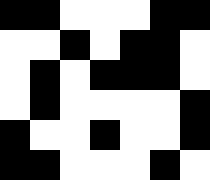[["black", "black", "white", "white", "white", "black", "black"], ["white", "white", "black", "white", "black", "black", "white"], ["white", "black", "white", "black", "black", "black", "white"], ["white", "black", "white", "white", "white", "white", "black"], ["black", "white", "white", "black", "white", "white", "black"], ["black", "black", "white", "white", "white", "black", "white"]]